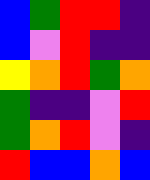[["blue", "green", "red", "red", "indigo"], ["blue", "violet", "red", "indigo", "indigo"], ["yellow", "orange", "red", "green", "orange"], ["green", "indigo", "indigo", "violet", "red"], ["green", "orange", "red", "violet", "indigo"], ["red", "blue", "blue", "orange", "blue"]]